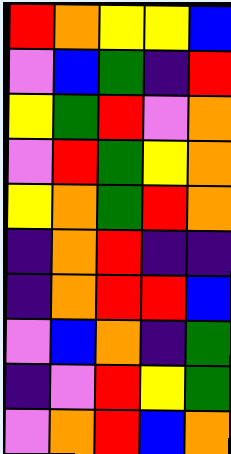[["red", "orange", "yellow", "yellow", "blue"], ["violet", "blue", "green", "indigo", "red"], ["yellow", "green", "red", "violet", "orange"], ["violet", "red", "green", "yellow", "orange"], ["yellow", "orange", "green", "red", "orange"], ["indigo", "orange", "red", "indigo", "indigo"], ["indigo", "orange", "red", "red", "blue"], ["violet", "blue", "orange", "indigo", "green"], ["indigo", "violet", "red", "yellow", "green"], ["violet", "orange", "red", "blue", "orange"]]